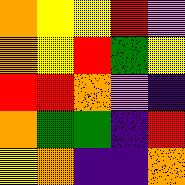[["orange", "yellow", "yellow", "red", "violet"], ["orange", "yellow", "red", "green", "yellow"], ["red", "red", "orange", "violet", "indigo"], ["orange", "green", "green", "indigo", "red"], ["yellow", "orange", "indigo", "indigo", "orange"]]